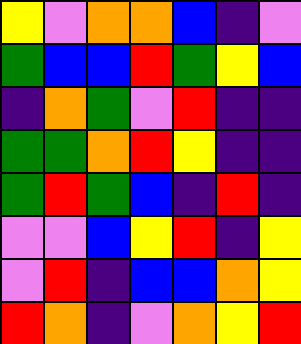[["yellow", "violet", "orange", "orange", "blue", "indigo", "violet"], ["green", "blue", "blue", "red", "green", "yellow", "blue"], ["indigo", "orange", "green", "violet", "red", "indigo", "indigo"], ["green", "green", "orange", "red", "yellow", "indigo", "indigo"], ["green", "red", "green", "blue", "indigo", "red", "indigo"], ["violet", "violet", "blue", "yellow", "red", "indigo", "yellow"], ["violet", "red", "indigo", "blue", "blue", "orange", "yellow"], ["red", "orange", "indigo", "violet", "orange", "yellow", "red"]]